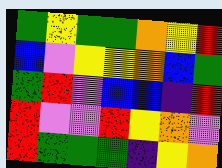[["green", "yellow", "green", "green", "orange", "yellow", "red"], ["blue", "violet", "yellow", "yellow", "orange", "blue", "green"], ["green", "red", "violet", "blue", "blue", "indigo", "red"], ["red", "violet", "violet", "red", "yellow", "orange", "violet"], ["red", "green", "green", "green", "indigo", "yellow", "orange"]]